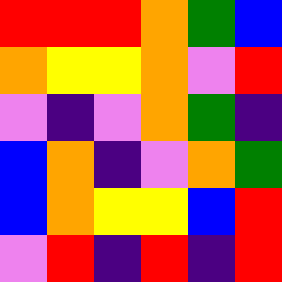[["red", "red", "red", "orange", "green", "blue"], ["orange", "yellow", "yellow", "orange", "violet", "red"], ["violet", "indigo", "violet", "orange", "green", "indigo"], ["blue", "orange", "indigo", "violet", "orange", "green"], ["blue", "orange", "yellow", "yellow", "blue", "red"], ["violet", "red", "indigo", "red", "indigo", "red"]]